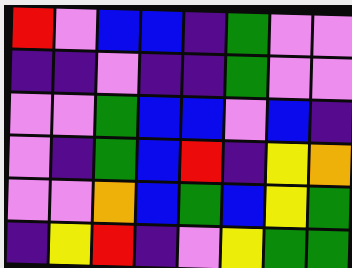[["red", "violet", "blue", "blue", "indigo", "green", "violet", "violet"], ["indigo", "indigo", "violet", "indigo", "indigo", "green", "violet", "violet"], ["violet", "violet", "green", "blue", "blue", "violet", "blue", "indigo"], ["violet", "indigo", "green", "blue", "red", "indigo", "yellow", "orange"], ["violet", "violet", "orange", "blue", "green", "blue", "yellow", "green"], ["indigo", "yellow", "red", "indigo", "violet", "yellow", "green", "green"]]